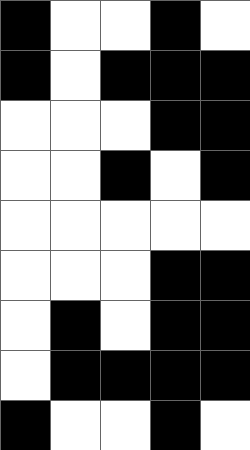[["black", "white", "white", "black", "white"], ["black", "white", "black", "black", "black"], ["white", "white", "white", "black", "black"], ["white", "white", "black", "white", "black"], ["white", "white", "white", "white", "white"], ["white", "white", "white", "black", "black"], ["white", "black", "white", "black", "black"], ["white", "black", "black", "black", "black"], ["black", "white", "white", "black", "white"]]